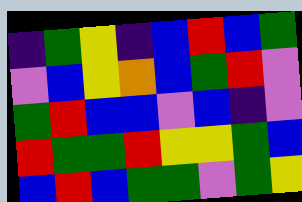[["indigo", "green", "yellow", "indigo", "blue", "red", "blue", "green"], ["violet", "blue", "yellow", "orange", "blue", "green", "red", "violet"], ["green", "red", "blue", "blue", "violet", "blue", "indigo", "violet"], ["red", "green", "green", "red", "yellow", "yellow", "green", "blue"], ["blue", "red", "blue", "green", "green", "violet", "green", "yellow"]]